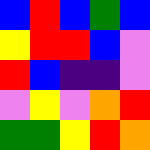[["blue", "red", "blue", "green", "blue"], ["yellow", "red", "red", "blue", "violet"], ["red", "blue", "indigo", "indigo", "violet"], ["violet", "yellow", "violet", "orange", "red"], ["green", "green", "yellow", "red", "orange"]]